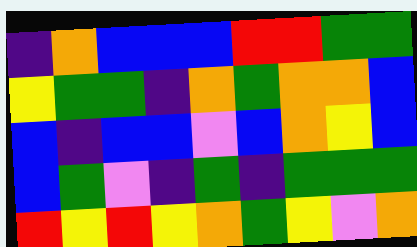[["indigo", "orange", "blue", "blue", "blue", "red", "red", "green", "green"], ["yellow", "green", "green", "indigo", "orange", "green", "orange", "orange", "blue"], ["blue", "indigo", "blue", "blue", "violet", "blue", "orange", "yellow", "blue"], ["blue", "green", "violet", "indigo", "green", "indigo", "green", "green", "green"], ["red", "yellow", "red", "yellow", "orange", "green", "yellow", "violet", "orange"]]